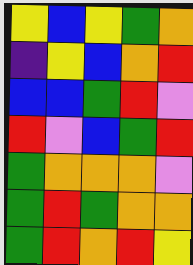[["yellow", "blue", "yellow", "green", "orange"], ["indigo", "yellow", "blue", "orange", "red"], ["blue", "blue", "green", "red", "violet"], ["red", "violet", "blue", "green", "red"], ["green", "orange", "orange", "orange", "violet"], ["green", "red", "green", "orange", "orange"], ["green", "red", "orange", "red", "yellow"]]